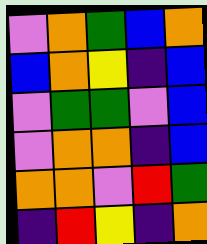[["violet", "orange", "green", "blue", "orange"], ["blue", "orange", "yellow", "indigo", "blue"], ["violet", "green", "green", "violet", "blue"], ["violet", "orange", "orange", "indigo", "blue"], ["orange", "orange", "violet", "red", "green"], ["indigo", "red", "yellow", "indigo", "orange"]]